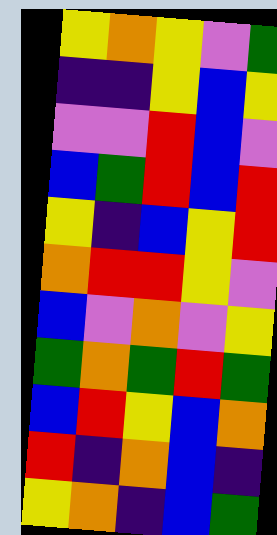[["yellow", "orange", "yellow", "violet", "green"], ["indigo", "indigo", "yellow", "blue", "yellow"], ["violet", "violet", "red", "blue", "violet"], ["blue", "green", "red", "blue", "red"], ["yellow", "indigo", "blue", "yellow", "red"], ["orange", "red", "red", "yellow", "violet"], ["blue", "violet", "orange", "violet", "yellow"], ["green", "orange", "green", "red", "green"], ["blue", "red", "yellow", "blue", "orange"], ["red", "indigo", "orange", "blue", "indigo"], ["yellow", "orange", "indigo", "blue", "green"]]